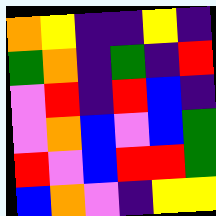[["orange", "yellow", "indigo", "indigo", "yellow", "indigo"], ["green", "orange", "indigo", "green", "indigo", "red"], ["violet", "red", "indigo", "red", "blue", "indigo"], ["violet", "orange", "blue", "violet", "blue", "green"], ["red", "violet", "blue", "red", "red", "green"], ["blue", "orange", "violet", "indigo", "yellow", "yellow"]]